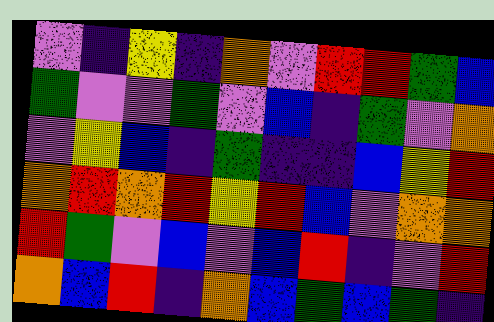[["violet", "indigo", "yellow", "indigo", "orange", "violet", "red", "red", "green", "blue"], ["green", "violet", "violet", "green", "violet", "blue", "indigo", "green", "violet", "orange"], ["violet", "yellow", "blue", "indigo", "green", "indigo", "indigo", "blue", "yellow", "red"], ["orange", "red", "orange", "red", "yellow", "red", "blue", "violet", "orange", "orange"], ["red", "green", "violet", "blue", "violet", "blue", "red", "indigo", "violet", "red"], ["orange", "blue", "red", "indigo", "orange", "blue", "green", "blue", "green", "indigo"]]